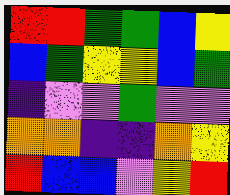[["red", "red", "green", "green", "blue", "yellow"], ["blue", "green", "yellow", "yellow", "blue", "green"], ["indigo", "violet", "violet", "green", "violet", "violet"], ["orange", "orange", "indigo", "indigo", "orange", "yellow"], ["red", "blue", "blue", "violet", "yellow", "red"]]